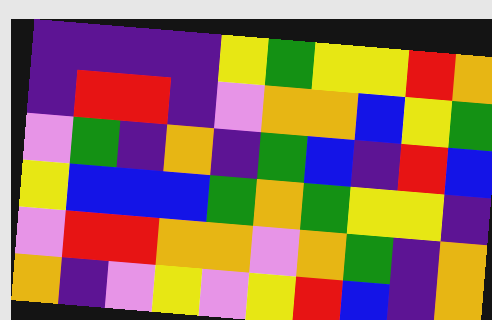[["indigo", "indigo", "indigo", "indigo", "yellow", "green", "yellow", "yellow", "red", "orange"], ["indigo", "red", "red", "indigo", "violet", "orange", "orange", "blue", "yellow", "green"], ["violet", "green", "indigo", "orange", "indigo", "green", "blue", "indigo", "red", "blue"], ["yellow", "blue", "blue", "blue", "green", "orange", "green", "yellow", "yellow", "indigo"], ["violet", "red", "red", "orange", "orange", "violet", "orange", "green", "indigo", "orange"], ["orange", "indigo", "violet", "yellow", "violet", "yellow", "red", "blue", "indigo", "orange"]]